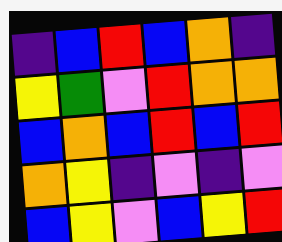[["indigo", "blue", "red", "blue", "orange", "indigo"], ["yellow", "green", "violet", "red", "orange", "orange"], ["blue", "orange", "blue", "red", "blue", "red"], ["orange", "yellow", "indigo", "violet", "indigo", "violet"], ["blue", "yellow", "violet", "blue", "yellow", "red"]]